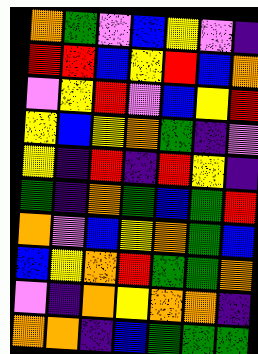[["orange", "green", "violet", "blue", "yellow", "violet", "indigo"], ["red", "red", "blue", "yellow", "red", "blue", "orange"], ["violet", "yellow", "red", "violet", "blue", "yellow", "red"], ["yellow", "blue", "yellow", "orange", "green", "indigo", "violet"], ["yellow", "indigo", "red", "indigo", "red", "yellow", "indigo"], ["green", "indigo", "orange", "green", "blue", "green", "red"], ["orange", "violet", "blue", "yellow", "orange", "green", "blue"], ["blue", "yellow", "orange", "red", "green", "green", "orange"], ["violet", "indigo", "orange", "yellow", "orange", "orange", "indigo"], ["orange", "orange", "indigo", "blue", "green", "green", "green"]]